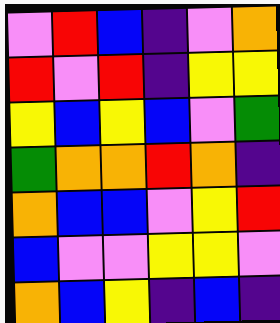[["violet", "red", "blue", "indigo", "violet", "orange"], ["red", "violet", "red", "indigo", "yellow", "yellow"], ["yellow", "blue", "yellow", "blue", "violet", "green"], ["green", "orange", "orange", "red", "orange", "indigo"], ["orange", "blue", "blue", "violet", "yellow", "red"], ["blue", "violet", "violet", "yellow", "yellow", "violet"], ["orange", "blue", "yellow", "indigo", "blue", "indigo"]]